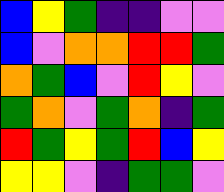[["blue", "yellow", "green", "indigo", "indigo", "violet", "violet"], ["blue", "violet", "orange", "orange", "red", "red", "green"], ["orange", "green", "blue", "violet", "red", "yellow", "violet"], ["green", "orange", "violet", "green", "orange", "indigo", "green"], ["red", "green", "yellow", "green", "red", "blue", "yellow"], ["yellow", "yellow", "violet", "indigo", "green", "green", "violet"]]